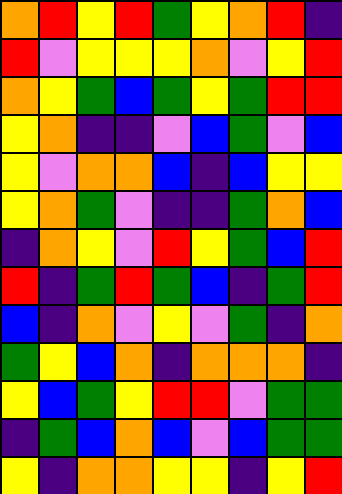[["orange", "red", "yellow", "red", "green", "yellow", "orange", "red", "indigo"], ["red", "violet", "yellow", "yellow", "yellow", "orange", "violet", "yellow", "red"], ["orange", "yellow", "green", "blue", "green", "yellow", "green", "red", "red"], ["yellow", "orange", "indigo", "indigo", "violet", "blue", "green", "violet", "blue"], ["yellow", "violet", "orange", "orange", "blue", "indigo", "blue", "yellow", "yellow"], ["yellow", "orange", "green", "violet", "indigo", "indigo", "green", "orange", "blue"], ["indigo", "orange", "yellow", "violet", "red", "yellow", "green", "blue", "red"], ["red", "indigo", "green", "red", "green", "blue", "indigo", "green", "red"], ["blue", "indigo", "orange", "violet", "yellow", "violet", "green", "indigo", "orange"], ["green", "yellow", "blue", "orange", "indigo", "orange", "orange", "orange", "indigo"], ["yellow", "blue", "green", "yellow", "red", "red", "violet", "green", "green"], ["indigo", "green", "blue", "orange", "blue", "violet", "blue", "green", "green"], ["yellow", "indigo", "orange", "orange", "yellow", "yellow", "indigo", "yellow", "red"]]